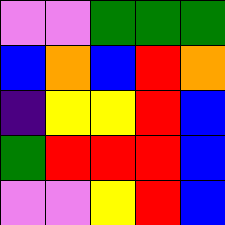[["violet", "violet", "green", "green", "green"], ["blue", "orange", "blue", "red", "orange"], ["indigo", "yellow", "yellow", "red", "blue"], ["green", "red", "red", "red", "blue"], ["violet", "violet", "yellow", "red", "blue"]]